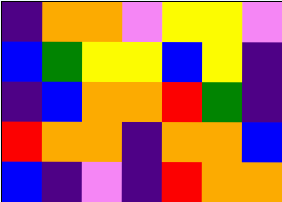[["indigo", "orange", "orange", "violet", "yellow", "yellow", "violet"], ["blue", "green", "yellow", "yellow", "blue", "yellow", "indigo"], ["indigo", "blue", "orange", "orange", "red", "green", "indigo"], ["red", "orange", "orange", "indigo", "orange", "orange", "blue"], ["blue", "indigo", "violet", "indigo", "red", "orange", "orange"]]